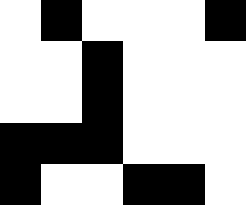[["white", "black", "white", "white", "white", "black"], ["white", "white", "black", "white", "white", "white"], ["white", "white", "black", "white", "white", "white"], ["black", "black", "black", "white", "white", "white"], ["black", "white", "white", "black", "black", "white"]]